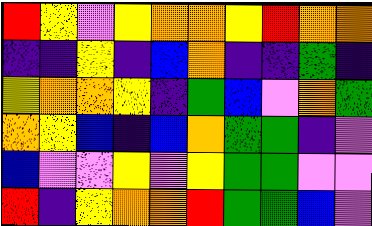[["red", "yellow", "violet", "yellow", "orange", "orange", "yellow", "red", "orange", "orange"], ["indigo", "indigo", "yellow", "indigo", "blue", "orange", "indigo", "indigo", "green", "indigo"], ["yellow", "orange", "orange", "yellow", "indigo", "green", "blue", "violet", "orange", "green"], ["orange", "yellow", "blue", "indigo", "blue", "orange", "green", "green", "indigo", "violet"], ["blue", "violet", "violet", "yellow", "violet", "yellow", "green", "green", "violet", "violet"], ["red", "indigo", "yellow", "orange", "orange", "red", "green", "green", "blue", "violet"]]